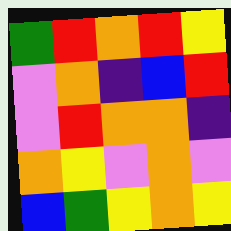[["green", "red", "orange", "red", "yellow"], ["violet", "orange", "indigo", "blue", "red"], ["violet", "red", "orange", "orange", "indigo"], ["orange", "yellow", "violet", "orange", "violet"], ["blue", "green", "yellow", "orange", "yellow"]]